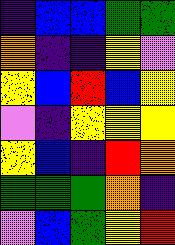[["indigo", "blue", "blue", "green", "green"], ["orange", "indigo", "indigo", "yellow", "violet"], ["yellow", "blue", "red", "blue", "yellow"], ["violet", "indigo", "yellow", "yellow", "yellow"], ["yellow", "blue", "indigo", "red", "orange"], ["green", "green", "green", "orange", "indigo"], ["violet", "blue", "green", "yellow", "red"]]